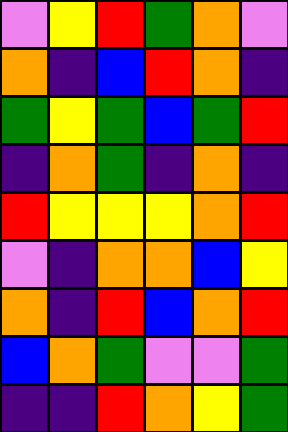[["violet", "yellow", "red", "green", "orange", "violet"], ["orange", "indigo", "blue", "red", "orange", "indigo"], ["green", "yellow", "green", "blue", "green", "red"], ["indigo", "orange", "green", "indigo", "orange", "indigo"], ["red", "yellow", "yellow", "yellow", "orange", "red"], ["violet", "indigo", "orange", "orange", "blue", "yellow"], ["orange", "indigo", "red", "blue", "orange", "red"], ["blue", "orange", "green", "violet", "violet", "green"], ["indigo", "indigo", "red", "orange", "yellow", "green"]]